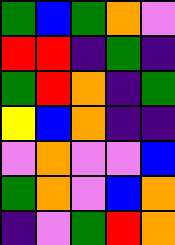[["green", "blue", "green", "orange", "violet"], ["red", "red", "indigo", "green", "indigo"], ["green", "red", "orange", "indigo", "green"], ["yellow", "blue", "orange", "indigo", "indigo"], ["violet", "orange", "violet", "violet", "blue"], ["green", "orange", "violet", "blue", "orange"], ["indigo", "violet", "green", "red", "orange"]]